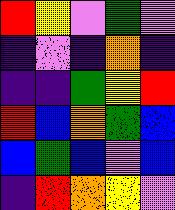[["red", "yellow", "violet", "green", "violet"], ["indigo", "violet", "indigo", "orange", "indigo"], ["indigo", "indigo", "green", "yellow", "red"], ["red", "blue", "orange", "green", "blue"], ["blue", "green", "blue", "violet", "blue"], ["indigo", "red", "orange", "yellow", "violet"]]